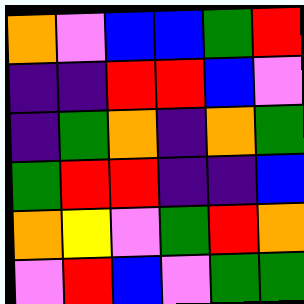[["orange", "violet", "blue", "blue", "green", "red"], ["indigo", "indigo", "red", "red", "blue", "violet"], ["indigo", "green", "orange", "indigo", "orange", "green"], ["green", "red", "red", "indigo", "indigo", "blue"], ["orange", "yellow", "violet", "green", "red", "orange"], ["violet", "red", "blue", "violet", "green", "green"]]